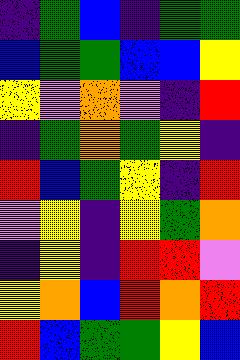[["indigo", "green", "blue", "indigo", "green", "green"], ["blue", "green", "green", "blue", "blue", "yellow"], ["yellow", "violet", "orange", "violet", "indigo", "red"], ["indigo", "green", "orange", "green", "yellow", "indigo"], ["red", "blue", "green", "yellow", "indigo", "red"], ["violet", "yellow", "indigo", "yellow", "green", "orange"], ["indigo", "yellow", "indigo", "red", "red", "violet"], ["yellow", "orange", "blue", "red", "orange", "red"], ["red", "blue", "green", "green", "yellow", "blue"]]